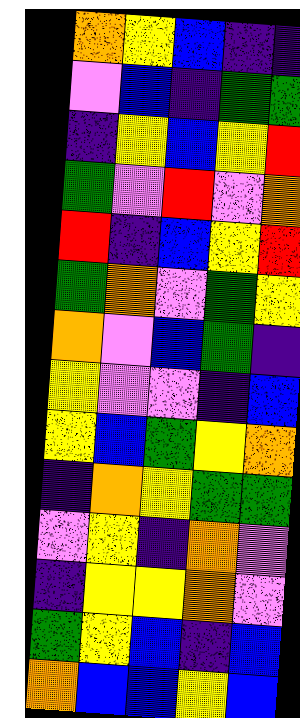[["orange", "yellow", "blue", "indigo", "indigo"], ["violet", "blue", "indigo", "green", "green"], ["indigo", "yellow", "blue", "yellow", "red"], ["green", "violet", "red", "violet", "orange"], ["red", "indigo", "blue", "yellow", "red"], ["green", "orange", "violet", "green", "yellow"], ["orange", "violet", "blue", "green", "indigo"], ["yellow", "violet", "violet", "indigo", "blue"], ["yellow", "blue", "green", "yellow", "orange"], ["indigo", "orange", "yellow", "green", "green"], ["violet", "yellow", "indigo", "orange", "violet"], ["indigo", "yellow", "yellow", "orange", "violet"], ["green", "yellow", "blue", "indigo", "blue"], ["orange", "blue", "blue", "yellow", "blue"]]